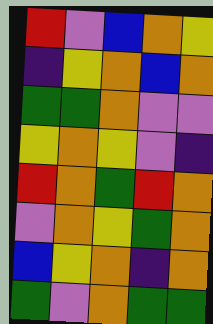[["red", "violet", "blue", "orange", "yellow"], ["indigo", "yellow", "orange", "blue", "orange"], ["green", "green", "orange", "violet", "violet"], ["yellow", "orange", "yellow", "violet", "indigo"], ["red", "orange", "green", "red", "orange"], ["violet", "orange", "yellow", "green", "orange"], ["blue", "yellow", "orange", "indigo", "orange"], ["green", "violet", "orange", "green", "green"]]